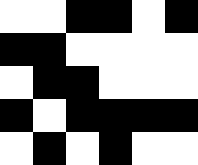[["white", "white", "black", "black", "white", "black"], ["black", "black", "white", "white", "white", "white"], ["white", "black", "black", "white", "white", "white"], ["black", "white", "black", "black", "black", "black"], ["white", "black", "white", "black", "white", "white"]]